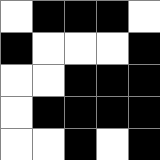[["white", "black", "black", "black", "white"], ["black", "white", "white", "white", "black"], ["white", "white", "black", "black", "black"], ["white", "black", "black", "black", "black"], ["white", "white", "black", "white", "black"]]